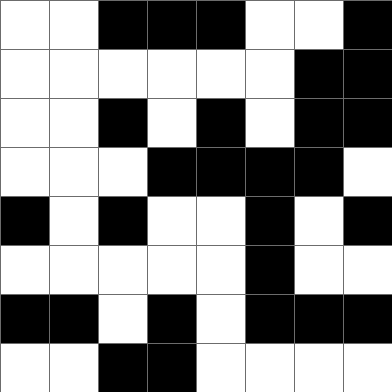[["white", "white", "black", "black", "black", "white", "white", "black"], ["white", "white", "white", "white", "white", "white", "black", "black"], ["white", "white", "black", "white", "black", "white", "black", "black"], ["white", "white", "white", "black", "black", "black", "black", "white"], ["black", "white", "black", "white", "white", "black", "white", "black"], ["white", "white", "white", "white", "white", "black", "white", "white"], ["black", "black", "white", "black", "white", "black", "black", "black"], ["white", "white", "black", "black", "white", "white", "white", "white"]]